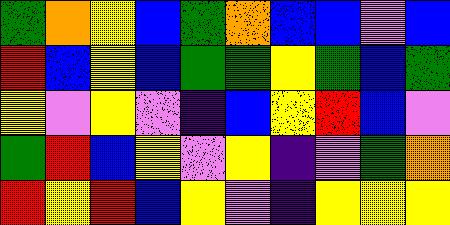[["green", "orange", "yellow", "blue", "green", "orange", "blue", "blue", "violet", "blue"], ["red", "blue", "yellow", "blue", "green", "green", "yellow", "green", "blue", "green"], ["yellow", "violet", "yellow", "violet", "indigo", "blue", "yellow", "red", "blue", "violet"], ["green", "red", "blue", "yellow", "violet", "yellow", "indigo", "violet", "green", "orange"], ["red", "yellow", "red", "blue", "yellow", "violet", "indigo", "yellow", "yellow", "yellow"]]